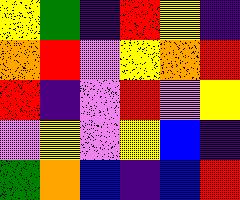[["yellow", "green", "indigo", "red", "yellow", "indigo"], ["orange", "red", "violet", "yellow", "orange", "red"], ["red", "indigo", "violet", "red", "violet", "yellow"], ["violet", "yellow", "violet", "yellow", "blue", "indigo"], ["green", "orange", "blue", "indigo", "blue", "red"]]